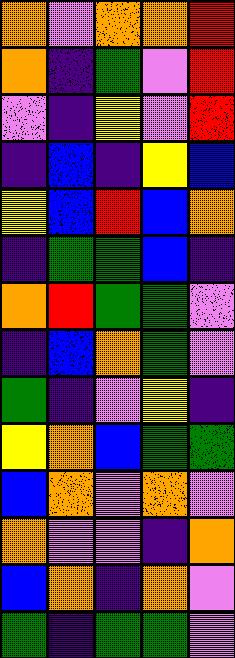[["orange", "violet", "orange", "orange", "red"], ["orange", "indigo", "green", "violet", "red"], ["violet", "indigo", "yellow", "violet", "red"], ["indigo", "blue", "indigo", "yellow", "blue"], ["yellow", "blue", "red", "blue", "orange"], ["indigo", "green", "green", "blue", "indigo"], ["orange", "red", "green", "green", "violet"], ["indigo", "blue", "orange", "green", "violet"], ["green", "indigo", "violet", "yellow", "indigo"], ["yellow", "orange", "blue", "green", "green"], ["blue", "orange", "violet", "orange", "violet"], ["orange", "violet", "violet", "indigo", "orange"], ["blue", "orange", "indigo", "orange", "violet"], ["green", "indigo", "green", "green", "violet"]]